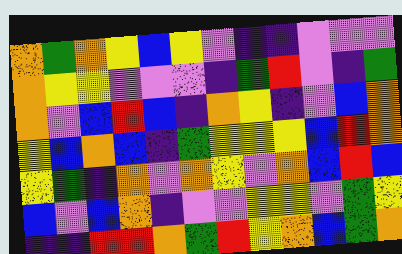[["orange", "green", "orange", "yellow", "blue", "yellow", "violet", "indigo", "indigo", "violet", "violet", "violet"], ["orange", "yellow", "yellow", "violet", "violet", "violet", "indigo", "green", "red", "violet", "indigo", "green"], ["orange", "violet", "blue", "red", "blue", "indigo", "orange", "yellow", "indigo", "violet", "blue", "orange"], ["yellow", "blue", "orange", "blue", "indigo", "green", "yellow", "yellow", "yellow", "blue", "red", "orange"], ["yellow", "green", "indigo", "orange", "violet", "orange", "yellow", "violet", "orange", "blue", "red", "blue"], ["blue", "violet", "blue", "orange", "indigo", "violet", "violet", "yellow", "yellow", "violet", "green", "yellow"], ["indigo", "indigo", "red", "red", "orange", "green", "red", "yellow", "orange", "blue", "green", "orange"]]